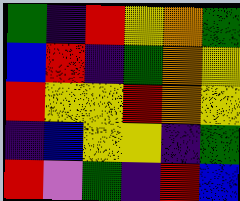[["green", "indigo", "red", "yellow", "orange", "green"], ["blue", "red", "indigo", "green", "orange", "yellow"], ["red", "yellow", "yellow", "red", "orange", "yellow"], ["indigo", "blue", "yellow", "yellow", "indigo", "green"], ["red", "violet", "green", "indigo", "red", "blue"]]